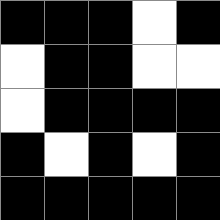[["black", "black", "black", "white", "black"], ["white", "black", "black", "white", "white"], ["white", "black", "black", "black", "black"], ["black", "white", "black", "white", "black"], ["black", "black", "black", "black", "black"]]